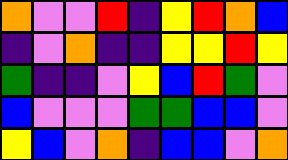[["orange", "violet", "violet", "red", "indigo", "yellow", "red", "orange", "blue"], ["indigo", "violet", "orange", "indigo", "indigo", "yellow", "yellow", "red", "yellow"], ["green", "indigo", "indigo", "violet", "yellow", "blue", "red", "green", "violet"], ["blue", "violet", "violet", "violet", "green", "green", "blue", "blue", "violet"], ["yellow", "blue", "violet", "orange", "indigo", "blue", "blue", "violet", "orange"]]